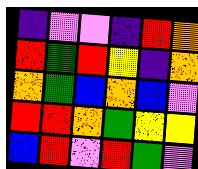[["indigo", "violet", "violet", "indigo", "red", "orange"], ["red", "green", "red", "yellow", "indigo", "orange"], ["orange", "green", "blue", "orange", "blue", "violet"], ["red", "red", "orange", "green", "yellow", "yellow"], ["blue", "red", "violet", "red", "green", "violet"]]